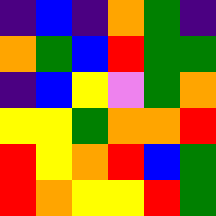[["indigo", "blue", "indigo", "orange", "green", "indigo"], ["orange", "green", "blue", "red", "green", "green"], ["indigo", "blue", "yellow", "violet", "green", "orange"], ["yellow", "yellow", "green", "orange", "orange", "red"], ["red", "yellow", "orange", "red", "blue", "green"], ["red", "orange", "yellow", "yellow", "red", "green"]]